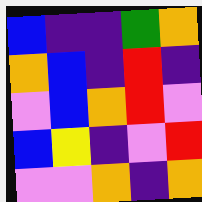[["blue", "indigo", "indigo", "green", "orange"], ["orange", "blue", "indigo", "red", "indigo"], ["violet", "blue", "orange", "red", "violet"], ["blue", "yellow", "indigo", "violet", "red"], ["violet", "violet", "orange", "indigo", "orange"]]